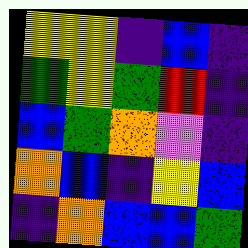[["yellow", "yellow", "indigo", "blue", "indigo"], ["green", "yellow", "green", "red", "indigo"], ["blue", "green", "orange", "violet", "indigo"], ["orange", "blue", "indigo", "yellow", "blue"], ["indigo", "orange", "blue", "blue", "green"]]